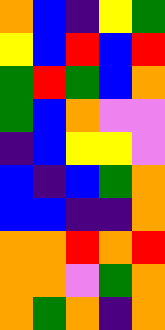[["orange", "blue", "indigo", "yellow", "green"], ["yellow", "blue", "red", "blue", "red"], ["green", "red", "green", "blue", "orange"], ["green", "blue", "orange", "violet", "violet"], ["indigo", "blue", "yellow", "yellow", "violet"], ["blue", "indigo", "blue", "green", "orange"], ["blue", "blue", "indigo", "indigo", "orange"], ["orange", "orange", "red", "orange", "red"], ["orange", "orange", "violet", "green", "orange"], ["orange", "green", "orange", "indigo", "orange"]]